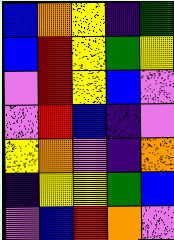[["blue", "orange", "yellow", "indigo", "green"], ["blue", "red", "yellow", "green", "yellow"], ["violet", "red", "yellow", "blue", "violet"], ["violet", "red", "blue", "indigo", "violet"], ["yellow", "orange", "violet", "indigo", "orange"], ["indigo", "yellow", "yellow", "green", "blue"], ["violet", "blue", "red", "orange", "violet"]]